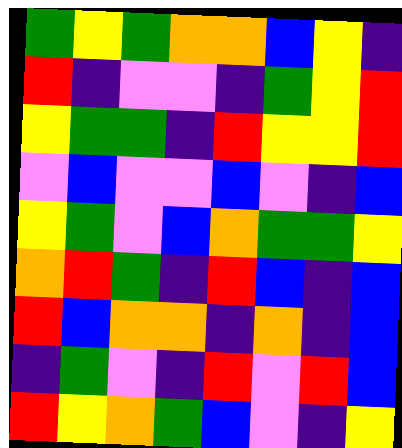[["green", "yellow", "green", "orange", "orange", "blue", "yellow", "indigo"], ["red", "indigo", "violet", "violet", "indigo", "green", "yellow", "red"], ["yellow", "green", "green", "indigo", "red", "yellow", "yellow", "red"], ["violet", "blue", "violet", "violet", "blue", "violet", "indigo", "blue"], ["yellow", "green", "violet", "blue", "orange", "green", "green", "yellow"], ["orange", "red", "green", "indigo", "red", "blue", "indigo", "blue"], ["red", "blue", "orange", "orange", "indigo", "orange", "indigo", "blue"], ["indigo", "green", "violet", "indigo", "red", "violet", "red", "blue"], ["red", "yellow", "orange", "green", "blue", "violet", "indigo", "yellow"]]